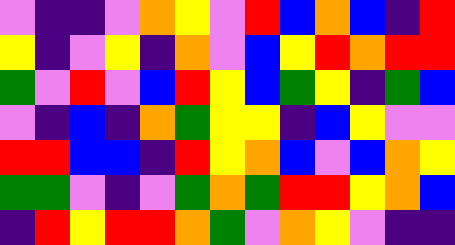[["violet", "indigo", "indigo", "violet", "orange", "yellow", "violet", "red", "blue", "orange", "blue", "indigo", "red"], ["yellow", "indigo", "violet", "yellow", "indigo", "orange", "violet", "blue", "yellow", "red", "orange", "red", "red"], ["green", "violet", "red", "violet", "blue", "red", "yellow", "blue", "green", "yellow", "indigo", "green", "blue"], ["violet", "indigo", "blue", "indigo", "orange", "green", "yellow", "yellow", "indigo", "blue", "yellow", "violet", "violet"], ["red", "red", "blue", "blue", "indigo", "red", "yellow", "orange", "blue", "violet", "blue", "orange", "yellow"], ["green", "green", "violet", "indigo", "violet", "green", "orange", "green", "red", "red", "yellow", "orange", "blue"], ["indigo", "red", "yellow", "red", "red", "orange", "green", "violet", "orange", "yellow", "violet", "indigo", "indigo"]]